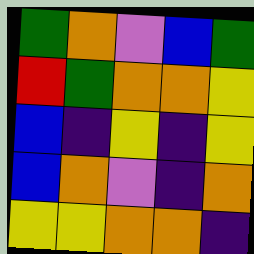[["green", "orange", "violet", "blue", "green"], ["red", "green", "orange", "orange", "yellow"], ["blue", "indigo", "yellow", "indigo", "yellow"], ["blue", "orange", "violet", "indigo", "orange"], ["yellow", "yellow", "orange", "orange", "indigo"]]